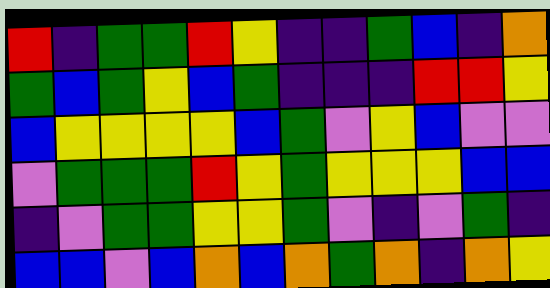[["red", "indigo", "green", "green", "red", "yellow", "indigo", "indigo", "green", "blue", "indigo", "orange"], ["green", "blue", "green", "yellow", "blue", "green", "indigo", "indigo", "indigo", "red", "red", "yellow"], ["blue", "yellow", "yellow", "yellow", "yellow", "blue", "green", "violet", "yellow", "blue", "violet", "violet"], ["violet", "green", "green", "green", "red", "yellow", "green", "yellow", "yellow", "yellow", "blue", "blue"], ["indigo", "violet", "green", "green", "yellow", "yellow", "green", "violet", "indigo", "violet", "green", "indigo"], ["blue", "blue", "violet", "blue", "orange", "blue", "orange", "green", "orange", "indigo", "orange", "yellow"]]